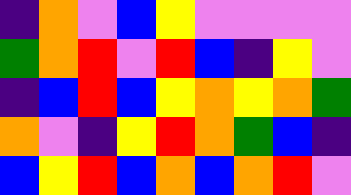[["indigo", "orange", "violet", "blue", "yellow", "violet", "violet", "violet", "violet"], ["green", "orange", "red", "violet", "red", "blue", "indigo", "yellow", "violet"], ["indigo", "blue", "red", "blue", "yellow", "orange", "yellow", "orange", "green"], ["orange", "violet", "indigo", "yellow", "red", "orange", "green", "blue", "indigo"], ["blue", "yellow", "red", "blue", "orange", "blue", "orange", "red", "violet"]]